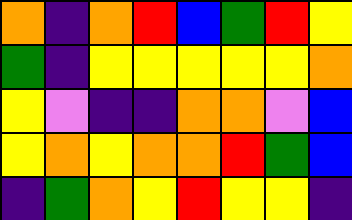[["orange", "indigo", "orange", "red", "blue", "green", "red", "yellow"], ["green", "indigo", "yellow", "yellow", "yellow", "yellow", "yellow", "orange"], ["yellow", "violet", "indigo", "indigo", "orange", "orange", "violet", "blue"], ["yellow", "orange", "yellow", "orange", "orange", "red", "green", "blue"], ["indigo", "green", "orange", "yellow", "red", "yellow", "yellow", "indigo"]]